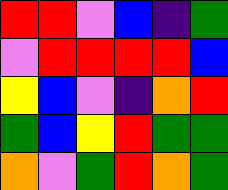[["red", "red", "violet", "blue", "indigo", "green"], ["violet", "red", "red", "red", "red", "blue"], ["yellow", "blue", "violet", "indigo", "orange", "red"], ["green", "blue", "yellow", "red", "green", "green"], ["orange", "violet", "green", "red", "orange", "green"]]